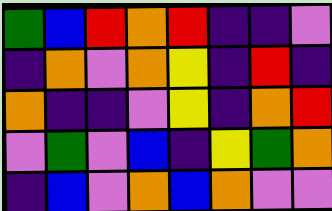[["green", "blue", "red", "orange", "red", "indigo", "indigo", "violet"], ["indigo", "orange", "violet", "orange", "yellow", "indigo", "red", "indigo"], ["orange", "indigo", "indigo", "violet", "yellow", "indigo", "orange", "red"], ["violet", "green", "violet", "blue", "indigo", "yellow", "green", "orange"], ["indigo", "blue", "violet", "orange", "blue", "orange", "violet", "violet"]]